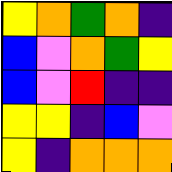[["yellow", "orange", "green", "orange", "indigo"], ["blue", "violet", "orange", "green", "yellow"], ["blue", "violet", "red", "indigo", "indigo"], ["yellow", "yellow", "indigo", "blue", "violet"], ["yellow", "indigo", "orange", "orange", "orange"]]